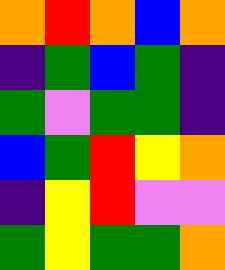[["orange", "red", "orange", "blue", "orange"], ["indigo", "green", "blue", "green", "indigo"], ["green", "violet", "green", "green", "indigo"], ["blue", "green", "red", "yellow", "orange"], ["indigo", "yellow", "red", "violet", "violet"], ["green", "yellow", "green", "green", "orange"]]